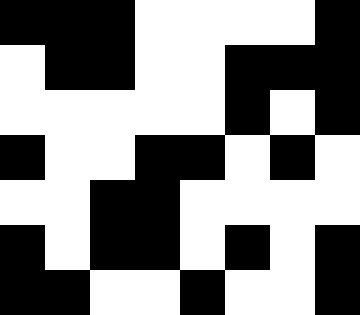[["black", "black", "black", "white", "white", "white", "white", "black"], ["white", "black", "black", "white", "white", "black", "black", "black"], ["white", "white", "white", "white", "white", "black", "white", "black"], ["black", "white", "white", "black", "black", "white", "black", "white"], ["white", "white", "black", "black", "white", "white", "white", "white"], ["black", "white", "black", "black", "white", "black", "white", "black"], ["black", "black", "white", "white", "black", "white", "white", "black"]]